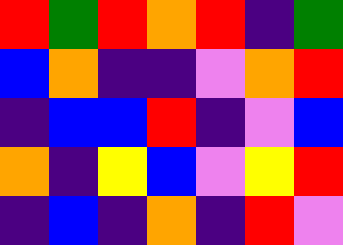[["red", "green", "red", "orange", "red", "indigo", "green"], ["blue", "orange", "indigo", "indigo", "violet", "orange", "red"], ["indigo", "blue", "blue", "red", "indigo", "violet", "blue"], ["orange", "indigo", "yellow", "blue", "violet", "yellow", "red"], ["indigo", "blue", "indigo", "orange", "indigo", "red", "violet"]]